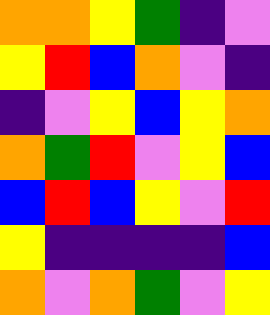[["orange", "orange", "yellow", "green", "indigo", "violet"], ["yellow", "red", "blue", "orange", "violet", "indigo"], ["indigo", "violet", "yellow", "blue", "yellow", "orange"], ["orange", "green", "red", "violet", "yellow", "blue"], ["blue", "red", "blue", "yellow", "violet", "red"], ["yellow", "indigo", "indigo", "indigo", "indigo", "blue"], ["orange", "violet", "orange", "green", "violet", "yellow"]]